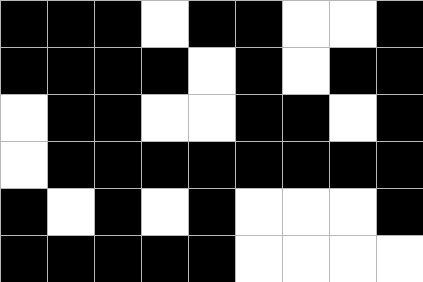[["black", "black", "black", "white", "black", "black", "white", "white", "black"], ["black", "black", "black", "black", "white", "black", "white", "black", "black"], ["white", "black", "black", "white", "white", "black", "black", "white", "black"], ["white", "black", "black", "black", "black", "black", "black", "black", "black"], ["black", "white", "black", "white", "black", "white", "white", "white", "black"], ["black", "black", "black", "black", "black", "white", "white", "white", "white"]]